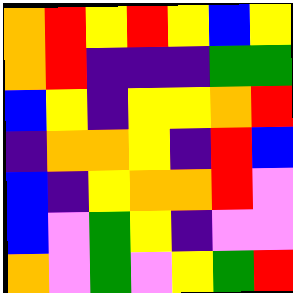[["orange", "red", "yellow", "red", "yellow", "blue", "yellow"], ["orange", "red", "indigo", "indigo", "indigo", "green", "green"], ["blue", "yellow", "indigo", "yellow", "yellow", "orange", "red"], ["indigo", "orange", "orange", "yellow", "indigo", "red", "blue"], ["blue", "indigo", "yellow", "orange", "orange", "red", "violet"], ["blue", "violet", "green", "yellow", "indigo", "violet", "violet"], ["orange", "violet", "green", "violet", "yellow", "green", "red"]]